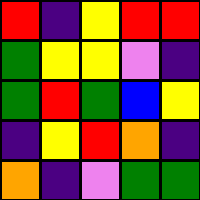[["red", "indigo", "yellow", "red", "red"], ["green", "yellow", "yellow", "violet", "indigo"], ["green", "red", "green", "blue", "yellow"], ["indigo", "yellow", "red", "orange", "indigo"], ["orange", "indigo", "violet", "green", "green"]]